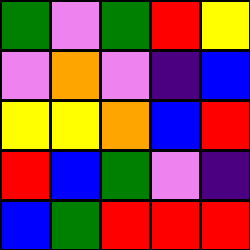[["green", "violet", "green", "red", "yellow"], ["violet", "orange", "violet", "indigo", "blue"], ["yellow", "yellow", "orange", "blue", "red"], ["red", "blue", "green", "violet", "indigo"], ["blue", "green", "red", "red", "red"]]